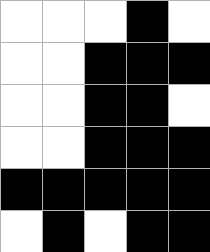[["white", "white", "white", "black", "white"], ["white", "white", "black", "black", "black"], ["white", "white", "black", "black", "white"], ["white", "white", "black", "black", "black"], ["black", "black", "black", "black", "black"], ["white", "black", "white", "black", "black"]]